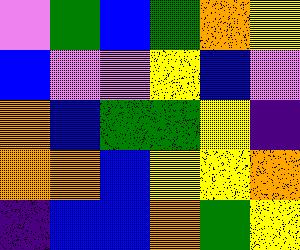[["violet", "green", "blue", "green", "orange", "yellow"], ["blue", "violet", "violet", "yellow", "blue", "violet"], ["orange", "blue", "green", "green", "yellow", "indigo"], ["orange", "orange", "blue", "yellow", "yellow", "orange"], ["indigo", "blue", "blue", "orange", "green", "yellow"]]